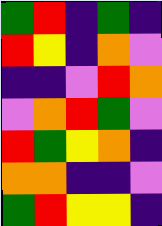[["green", "red", "indigo", "green", "indigo"], ["red", "yellow", "indigo", "orange", "violet"], ["indigo", "indigo", "violet", "red", "orange"], ["violet", "orange", "red", "green", "violet"], ["red", "green", "yellow", "orange", "indigo"], ["orange", "orange", "indigo", "indigo", "violet"], ["green", "red", "yellow", "yellow", "indigo"]]